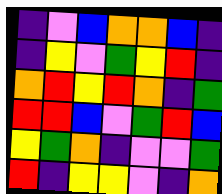[["indigo", "violet", "blue", "orange", "orange", "blue", "indigo"], ["indigo", "yellow", "violet", "green", "yellow", "red", "indigo"], ["orange", "red", "yellow", "red", "orange", "indigo", "green"], ["red", "red", "blue", "violet", "green", "red", "blue"], ["yellow", "green", "orange", "indigo", "violet", "violet", "green"], ["red", "indigo", "yellow", "yellow", "violet", "indigo", "orange"]]